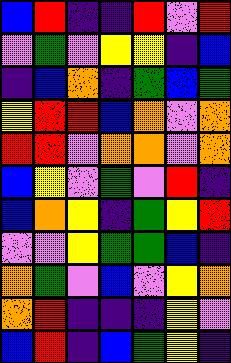[["blue", "red", "indigo", "indigo", "red", "violet", "red"], ["violet", "green", "violet", "yellow", "yellow", "indigo", "blue"], ["indigo", "blue", "orange", "indigo", "green", "blue", "green"], ["yellow", "red", "red", "blue", "orange", "violet", "orange"], ["red", "red", "violet", "orange", "orange", "violet", "orange"], ["blue", "yellow", "violet", "green", "violet", "red", "indigo"], ["blue", "orange", "yellow", "indigo", "green", "yellow", "red"], ["violet", "violet", "yellow", "green", "green", "blue", "indigo"], ["orange", "green", "violet", "blue", "violet", "yellow", "orange"], ["orange", "red", "indigo", "indigo", "indigo", "yellow", "violet"], ["blue", "red", "indigo", "blue", "green", "yellow", "indigo"]]